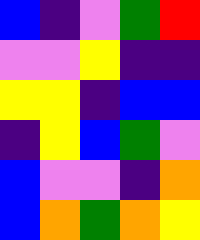[["blue", "indigo", "violet", "green", "red"], ["violet", "violet", "yellow", "indigo", "indigo"], ["yellow", "yellow", "indigo", "blue", "blue"], ["indigo", "yellow", "blue", "green", "violet"], ["blue", "violet", "violet", "indigo", "orange"], ["blue", "orange", "green", "orange", "yellow"]]